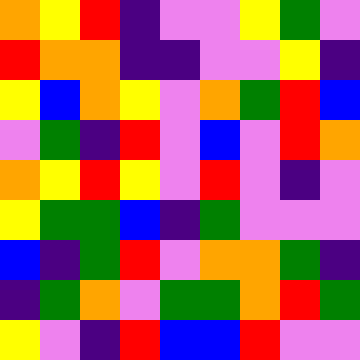[["orange", "yellow", "red", "indigo", "violet", "violet", "yellow", "green", "violet"], ["red", "orange", "orange", "indigo", "indigo", "violet", "violet", "yellow", "indigo"], ["yellow", "blue", "orange", "yellow", "violet", "orange", "green", "red", "blue"], ["violet", "green", "indigo", "red", "violet", "blue", "violet", "red", "orange"], ["orange", "yellow", "red", "yellow", "violet", "red", "violet", "indigo", "violet"], ["yellow", "green", "green", "blue", "indigo", "green", "violet", "violet", "violet"], ["blue", "indigo", "green", "red", "violet", "orange", "orange", "green", "indigo"], ["indigo", "green", "orange", "violet", "green", "green", "orange", "red", "green"], ["yellow", "violet", "indigo", "red", "blue", "blue", "red", "violet", "violet"]]